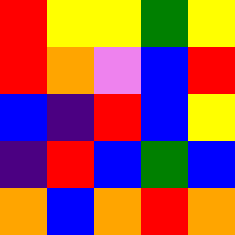[["red", "yellow", "yellow", "green", "yellow"], ["red", "orange", "violet", "blue", "red"], ["blue", "indigo", "red", "blue", "yellow"], ["indigo", "red", "blue", "green", "blue"], ["orange", "blue", "orange", "red", "orange"]]